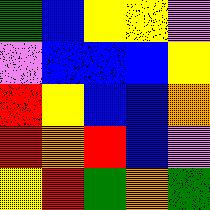[["green", "blue", "yellow", "yellow", "violet"], ["violet", "blue", "blue", "blue", "yellow"], ["red", "yellow", "blue", "blue", "orange"], ["red", "orange", "red", "blue", "violet"], ["yellow", "red", "green", "orange", "green"]]